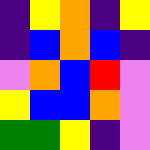[["indigo", "yellow", "orange", "indigo", "yellow"], ["indigo", "blue", "orange", "blue", "indigo"], ["violet", "orange", "blue", "red", "violet"], ["yellow", "blue", "blue", "orange", "violet"], ["green", "green", "yellow", "indigo", "violet"]]